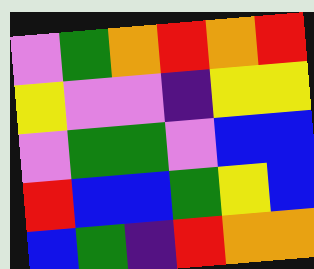[["violet", "green", "orange", "red", "orange", "red"], ["yellow", "violet", "violet", "indigo", "yellow", "yellow"], ["violet", "green", "green", "violet", "blue", "blue"], ["red", "blue", "blue", "green", "yellow", "blue"], ["blue", "green", "indigo", "red", "orange", "orange"]]